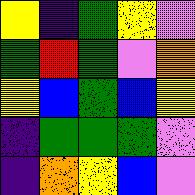[["yellow", "indigo", "green", "yellow", "violet"], ["green", "red", "green", "violet", "orange"], ["yellow", "blue", "green", "blue", "yellow"], ["indigo", "green", "green", "green", "violet"], ["indigo", "orange", "yellow", "blue", "violet"]]